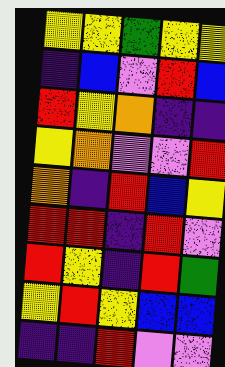[["yellow", "yellow", "green", "yellow", "yellow"], ["indigo", "blue", "violet", "red", "blue"], ["red", "yellow", "orange", "indigo", "indigo"], ["yellow", "orange", "violet", "violet", "red"], ["orange", "indigo", "red", "blue", "yellow"], ["red", "red", "indigo", "red", "violet"], ["red", "yellow", "indigo", "red", "green"], ["yellow", "red", "yellow", "blue", "blue"], ["indigo", "indigo", "red", "violet", "violet"]]